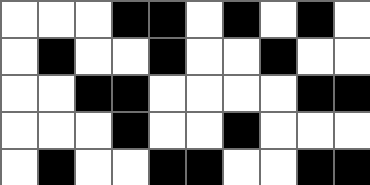[["white", "white", "white", "black", "black", "white", "black", "white", "black", "white"], ["white", "black", "white", "white", "black", "white", "white", "black", "white", "white"], ["white", "white", "black", "black", "white", "white", "white", "white", "black", "black"], ["white", "white", "white", "black", "white", "white", "black", "white", "white", "white"], ["white", "black", "white", "white", "black", "black", "white", "white", "black", "black"]]